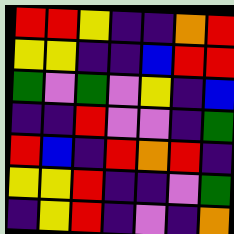[["red", "red", "yellow", "indigo", "indigo", "orange", "red"], ["yellow", "yellow", "indigo", "indigo", "blue", "red", "red"], ["green", "violet", "green", "violet", "yellow", "indigo", "blue"], ["indigo", "indigo", "red", "violet", "violet", "indigo", "green"], ["red", "blue", "indigo", "red", "orange", "red", "indigo"], ["yellow", "yellow", "red", "indigo", "indigo", "violet", "green"], ["indigo", "yellow", "red", "indigo", "violet", "indigo", "orange"]]